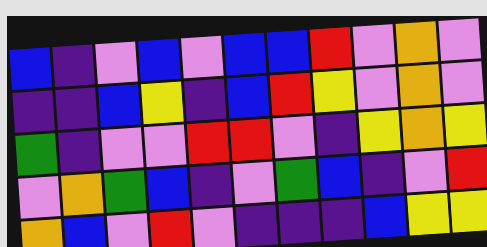[["blue", "indigo", "violet", "blue", "violet", "blue", "blue", "red", "violet", "orange", "violet"], ["indigo", "indigo", "blue", "yellow", "indigo", "blue", "red", "yellow", "violet", "orange", "violet"], ["green", "indigo", "violet", "violet", "red", "red", "violet", "indigo", "yellow", "orange", "yellow"], ["violet", "orange", "green", "blue", "indigo", "violet", "green", "blue", "indigo", "violet", "red"], ["orange", "blue", "violet", "red", "violet", "indigo", "indigo", "indigo", "blue", "yellow", "yellow"]]